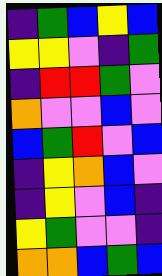[["indigo", "green", "blue", "yellow", "blue"], ["yellow", "yellow", "violet", "indigo", "green"], ["indigo", "red", "red", "green", "violet"], ["orange", "violet", "violet", "blue", "violet"], ["blue", "green", "red", "violet", "blue"], ["indigo", "yellow", "orange", "blue", "violet"], ["indigo", "yellow", "violet", "blue", "indigo"], ["yellow", "green", "violet", "violet", "indigo"], ["orange", "orange", "blue", "green", "blue"]]